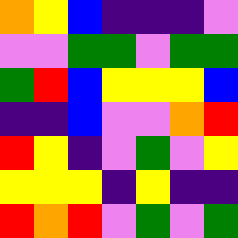[["orange", "yellow", "blue", "indigo", "indigo", "indigo", "violet"], ["violet", "violet", "green", "green", "violet", "green", "green"], ["green", "red", "blue", "yellow", "yellow", "yellow", "blue"], ["indigo", "indigo", "blue", "violet", "violet", "orange", "red"], ["red", "yellow", "indigo", "violet", "green", "violet", "yellow"], ["yellow", "yellow", "yellow", "indigo", "yellow", "indigo", "indigo"], ["red", "orange", "red", "violet", "green", "violet", "green"]]